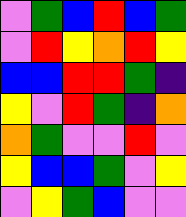[["violet", "green", "blue", "red", "blue", "green"], ["violet", "red", "yellow", "orange", "red", "yellow"], ["blue", "blue", "red", "red", "green", "indigo"], ["yellow", "violet", "red", "green", "indigo", "orange"], ["orange", "green", "violet", "violet", "red", "violet"], ["yellow", "blue", "blue", "green", "violet", "yellow"], ["violet", "yellow", "green", "blue", "violet", "violet"]]